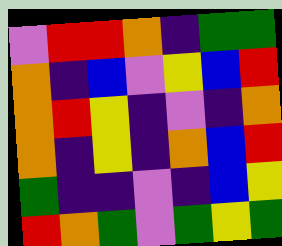[["violet", "red", "red", "orange", "indigo", "green", "green"], ["orange", "indigo", "blue", "violet", "yellow", "blue", "red"], ["orange", "red", "yellow", "indigo", "violet", "indigo", "orange"], ["orange", "indigo", "yellow", "indigo", "orange", "blue", "red"], ["green", "indigo", "indigo", "violet", "indigo", "blue", "yellow"], ["red", "orange", "green", "violet", "green", "yellow", "green"]]